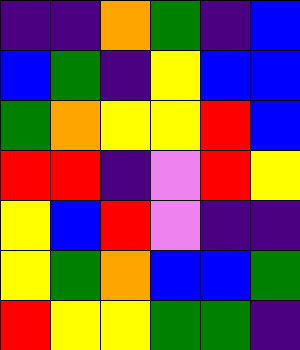[["indigo", "indigo", "orange", "green", "indigo", "blue"], ["blue", "green", "indigo", "yellow", "blue", "blue"], ["green", "orange", "yellow", "yellow", "red", "blue"], ["red", "red", "indigo", "violet", "red", "yellow"], ["yellow", "blue", "red", "violet", "indigo", "indigo"], ["yellow", "green", "orange", "blue", "blue", "green"], ["red", "yellow", "yellow", "green", "green", "indigo"]]